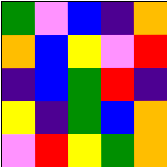[["green", "violet", "blue", "indigo", "orange"], ["orange", "blue", "yellow", "violet", "red"], ["indigo", "blue", "green", "red", "indigo"], ["yellow", "indigo", "green", "blue", "orange"], ["violet", "red", "yellow", "green", "orange"]]